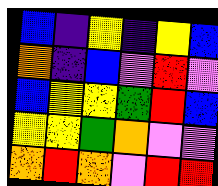[["blue", "indigo", "yellow", "indigo", "yellow", "blue"], ["orange", "indigo", "blue", "violet", "red", "violet"], ["blue", "yellow", "yellow", "green", "red", "blue"], ["yellow", "yellow", "green", "orange", "violet", "violet"], ["orange", "red", "orange", "violet", "red", "red"]]